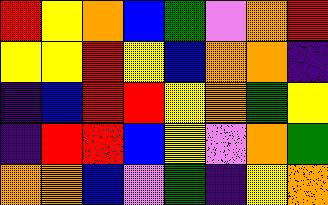[["red", "yellow", "orange", "blue", "green", "violet", "orange", "red"], ["yellow", "yellow", "red", "yellow", "blue", "orange", "orange", "indigo"], ["indigo", "blue", "red", "red", "yellow", "orange", "green", "yellow"], ["indigo", "red", "red", "blue", "yellow", "violet", "orange", "green"], ["orange", "orange", "blue", "violet", "green", "indigo", "yellow", "orange"]]